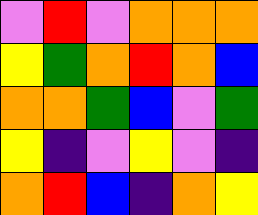[["violet", "red", "violet", "orange", "orange", "orange"], ["yellow", "green", "orange", "red", "orange", "blue"], ["orange", "orange", "green", "blue", "violet", "green"], ["yellow", "indigo", "violet", "yellow", "violet", "indigo"], ["orange", "red", "blue", "indigo", "orange", "yellow"]]